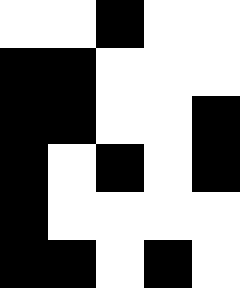[["white", "white", "black", "white", "white"], ["black", "black", "white", "white", "white"], ["black", "black", "white", "white", "black"], ["black", "white", "black", "white", "black"], ["black", "white", "white", "white", "white"], ["black", "black", "white", "black", "white"]]